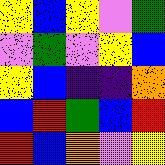[["yellow", "blue", "yellow", "violet", "green"], ["violet", "green", "violet", "yellow", "blue"], ["yellow", "blue", "indigo", "indigo", "orange"], ["blue", "red", "green", "blue", "red"], ["red", "blue", "orange", "violet", "yellow"]]